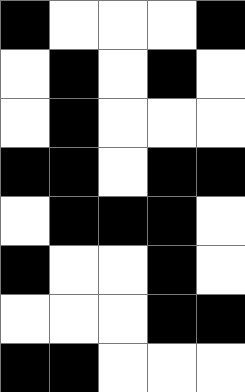[["black", "white", "white", "white", "black"], ["white", "black", "white", "black", "white"], ["white", "black", "white", "white", "white"], ["black", "black", "white", "black", "black"], ["white", "black", "black", "black", "white"], ["black", "white", "white", "black", "white"], ["white", "white", "white", "black", "black"], ["black", "black", "white", "white", "white"]]